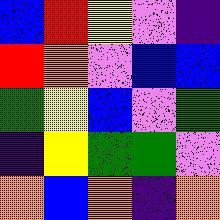[["blue", "red", "yellow", "violet", "indigo"], ["red", "orange", "violet", "blue", "blue"], ["green", "yellow", "blue", "violet", "green"], ["indigo", "yellow", "green", "green", "violet"], ["orange", "blue", "orange", "indigo", "orange"]]